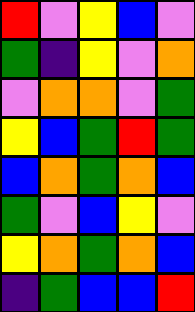[["red", "violet", "yellow", "blue", "violet"], ["green", "indigo", "yellow", "violet", "orange"], ["violet", "orange", "orange", "violet", "green"], ["yellow", "blue", "green", "red", "green"], ["blue", "orange", "green", "orange", "blue"], ["green", "violet", "blue", "yellow", "violet"], ["yellow", "orange", "green", "orange", "blue"], ["indigo", "green", "blue", "blue", "red"]]